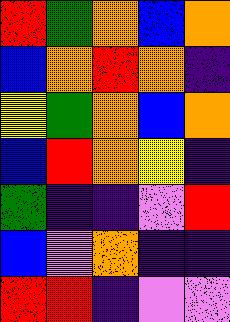[["red", "green", "orange", "blue", "orange"], ["blue", "orange", "red", "orange", "indigo"], ["yellow", "green", "orange", "blue", "orange"], ["blue", "red", "orange", "yellow", "indigo"], ["green", "indigo", "indigo", "violet", "red"], ["blue", "violet", "orange", "indigo", "indigo"], ["red", "red", "indigo", "violet", "violet"]]